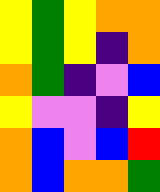[["yellow", "green", "yellow", "orange", "orange"], ["yellow", "green", "yellow", "indigo", "orange"], ["orange", "green", "indigo", "violet", "blue"], ["yellow", "violet", "violet", "indigo", "yellow"], ["orange", "blue", "violet", "blue", "red"], ["orange", "blue", "orange", "orange", "green"]]